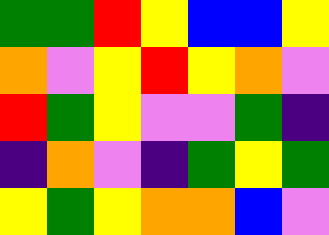[["green", "green", "red", "yellow", "blue", "blue", "yellow"], ["orange", "violet", "yellow", "red", "yellow", "orange", "violet"], ["red", "green", "yellow", "violet", "violet", "green", "indigo"], ["indigo", "orange", "violet", "indigo", "green", "yellow", "green"], ["yellow", "green", "yellow", "orange", "orange", "blue", "violet"]]